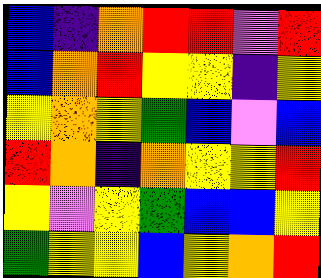[["blue", "indigo", "orange", "red", "red", "violet", "red"], ["blue", "orange", "red", "yellow", "yellow", "indigo", "yellow"], ["yellow", "orange", "yellow", "green", "blue", "violet", "blue"], ["red", "orange", "indigo", "orange", "yellow", "yellow", "red"], ["yellow", "violet", "yellow", "green", "blue", "blue", "yellow"], ["green", "yellow", "yellow", "blue", "yellow", "orange", "red"]]